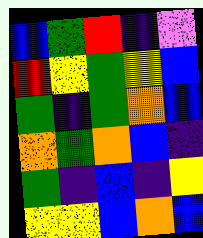[["blue", "green", "red", "indigo", "violet"], ["red", "yellow", "green", "yellow", "blue"], ["green", "indigo", "green", "orange", "blue"], ["orange", "green", "orange", "blue", "indigo"], ["green", "indigo", "blue", "indigo", "yellow"], ["yellow", "yellow", "blue", "orange", "blue"]]